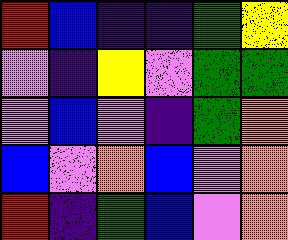[["red", "blue", "indigo", "indigo", "green", "yellow"], ["violet", "indigo", "yellow", "violet", "green", "green"], ["violet", "blue", "violet", "indigo", "green", "orange"], ["blue", "violet", "orange", "blue", "violet", "orange"], ["red", "indigo", "green", "blue", "violet", "orange"]]